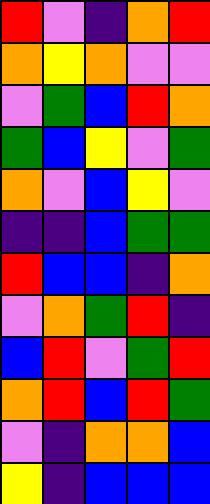[["red", "violet", "indigo", "orange", "red"], ["orange", "yellow", "orange", "violet", "violet"], ["violet", "green", "blue", "red", "orange"], ["green", "blue", "yellow", "violet", "green"], ["orange", "violet", "blue", "yellow", "violet"], ["indigo", "indigo", "blue", "green", "green"], ["red", "blue", "blue", "indigo", "orange"], ["violet", "orange", "green", "red", "indigo"], ["blue", "red", "violet", "green", "red"], ["orange", "red", "blue", "red", "green"], ["violet", "indigo", "orange", "orange", "blue"], ["yellow", "indigo", "blue", "blue", "blue"]]